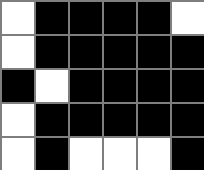[["white", "black", "black", "black", "black", "white"], ["white", "black", "black", "black", "black", "black"], ["black", "white", "black", "black", "black", "black"], ["white", "black", "black", "black", "black", "black"], ["white", "black", "white", "white", "white", "black"]]